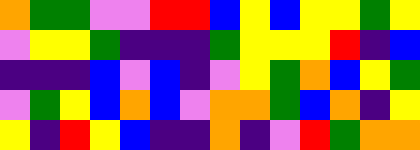[["orange", "green", "green", "violet", "violet", "red", "red", "blue", "yellow", "blue", "yellow", "yellow", "green", "yellow"], ["violet", "yellow", "yellow", "green", "indigo", "indigo", "indigo", "green", "yellow", "yellow", "yellow", "red", "indigo", "blue"], ["indigo", "indigo", "indigo", "blue", "violet", "blue", "indigo", "violet", "yellow", "green", "orange", "blue", "yellow", "green"], ["violet", "green", "yellow", "blue", "orange", "blue", "violet", "orange", "orange", "green", "blue", "orange", "indigo", "yellow"], ["yellow", "indigo", "red", "yellow", "blue", "indigo", "indigo", "orange", "indigo", "violet", "red", "green", "orange", "orange"]]